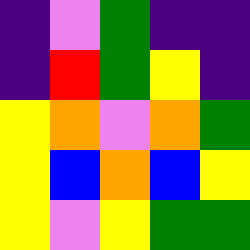[["indigo", "violet", "green", "indigo", "indigo"], ["indigo", "red", "green", "yellow", "indigo"], ["yellow", "orange", "violet", "orange", "green"], ["yellow", "blue", "orange", "blue", "yellow"], ["yellow", "violet", "yellow", "green", "green"]]